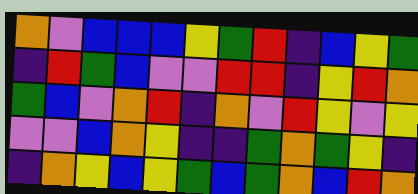[["orange", "violet", "blue", "blue", "blue", "yellow", "green", "red", "indigo", "blue", "yellow", "green"], ["indigo", "red", "green", "blue", "violet", "violet", "red", "red", "indigo", "yellow", "red", "orange"], ["green", "blue", "violet", "orange", "red", "indigo", "orange", "violet", "red", "yellow", "violet", "yellow"], ["violet", "violet", "blue", "orange", "yellow", "indigo", "indigo", "green", "orange", "green", "yellow", "indigo"], ["indigo", "orange", "yellow", "blue", "yellow", "green", "blue", "green", "orange", "blue", "red", "orange"]]